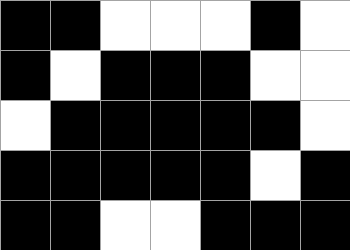[["black", "black", "white", "white", "white", "black", "white"], ["black", "white", "black", "black", "black", "white", "white"], ["white", "black", "black", "black", "black", "black", "white"], ["black", "black", "black", "black", "black", "white", "black"], ["black", "black", "white", "white", "black", "black", "black"]]